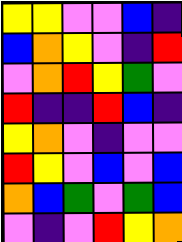[["yellow", "yellow", "violet", "violet", "blue", "indigo"], ["blue", "orange", "yellow", "violet", "indigo", "red"], ["violet", "orange", "red", "yellow", "green", "violet"], ["red", "indigo", "indigo", "red", "blue", "indigo"], ["yellow", "orange", "violet", "indigo", "violet", "violet"], ["red", "yellow", "violet", "blue", "violet", "blue"], ["orange", "blue", "green", "violet", "green", "blue"], ["violet", "indigo", "violet", "red", "yellow", "orange"]]